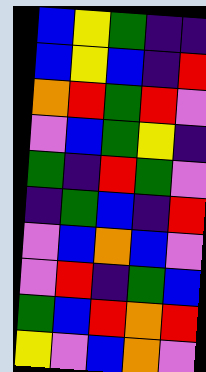[["blue", "yellow", "green", "indigo", "indigo"], ["blue", "yellow", "blue", "indigo", "red"], ["orange", "red", "green", "red", "violet"], ["violet", "blue", "green", "yellow", "indigo"], ["green", "indigo", "red", "green", "violet"], ["indigo", "green", "blue", "indigo", "red"], ["violet", "blue", "orange", "blue", "violet"], ["violet", "red", "indigo", "green", "blue"], ["green", "blue", "red", "orange", "red"], ["yellow", "violet", "blue", "orange", "violet"]]